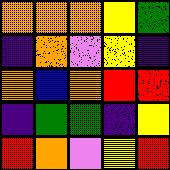[["orange", "orange", "orange", "yellow", "green"], ["indigo", "orange", "violet", "yellow", "indigo"], ["orange", "blue", "orange", "red", "red"], ["indigo", "green", "green", "indigo", "yellow"], ["red", "orange", "violet", "yellow", "red"]]